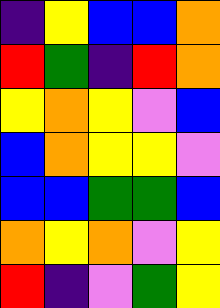[["indigo", "yellow", "blue", "blue", "orange"], ["red", "green", "indigo", "red", "orange"], ["yellow", "orange", "yellow", "violet", "blue"], ["blue", "orange", "yellow", "yellow", "violet"], ["blue", "blue", "green", "green", "blue"], ["orange", "yellow", "orange", "violet", "yellow"], ["red", "indigo", "violet", "green", "yellow"]]